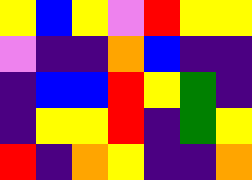[["yellow", "blue", "yellow", "violet", "red", "yellow", "yellow"], ["violet", "indigo", "indigo", "orange", "blue", "indigo", "indigo"], ["indigo", "blue", "blue", "red", "yellow", "green", "indigo"], ["indigo", "yellow", "yellow", "red", "indigo", "green", "yellow"], ["red", "indigo", "orange", "yellow", "indigo", "indigo", "orange"]]